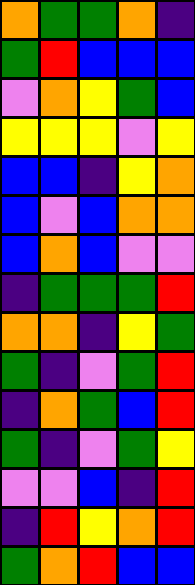[["orange", "green", "green", "orange", "indigo"], ["green", "red", "blue", "blue", "blue"], ["violet", "orange", "yellow", "green", "blue"], ["yellow", "yellow", "yellow", "violet", "yellow"], ["blue", "blue", "indigo", "yellow", "orange"], ["blue", "violet", "blue", "orange", "orange"], ["blue", "orange", "blue", "violet", "violet"], ["indigo", "green", "green", "green", "red"], ["orange", "orange", "indigo", "yellow", "green"], ["green", "indigo", "violet", "green", "red"], ["indigo", "orange", "green", "blue", "red"], ["green", "indigo", "violet", "green", "yellow"], ["violet", "violet", "blue", "indigo", "red"], ["indigo", "red", "yellow", "orange", "red"], ["green", "orange", "red", "blue", "blue"]]